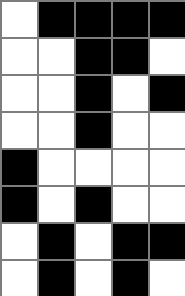[["white", "black", "black", "black", "black"], ["white", "white", "black", "black", "white"], ["white", "white", "black", "white", "black"], ["white", "white", "black", "white", "white"], ["black", "white", "white", "white", "white"], ["black", "white", "black", "white", "white"], ["white", "black", "white", "black", "black"], ["white", "black", "white", "black", "white"]]